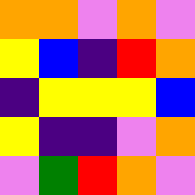[["orange", "orange", "violet", "orange", "violet"], ["yellow", "blue", "indigo", "red", "orange"], ["indigo", "yellow", "yellow", "yellow", "blue"], ["yellow", "indigo", "indigo", "violet", "orange"], ["violet", "green", "red", "orange", "violet"]]